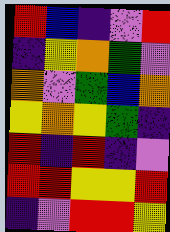[["red", "blue", "indigo", "violet", "red"], ["indigo", "yellow", "orange", "green", "violet"], ["orange", "violet", "green", "blue", "orange"], ["yellow", "orange", "yellow", "green", "indigo"], ["red", "indigo", "red", "indigo", "violet"], ["red", "red", "yellow", "yellow", "red"], ["indigo", "violet", "red", "red", "yellow"]]